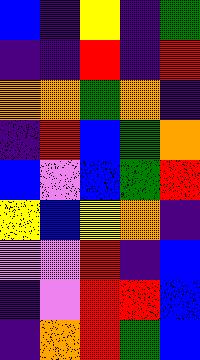[["blue", "indigo", "yellow", "indigo", "green"], ["indigo", "indigo", "red", "indigo", "red"], ["orange", "orange", "green", "orange", "indigo"], ["indigo", "red", "blue", "green", "orange"], ["blue", "violet", "blue", "green", "red"], ["yellow", "blue", "yellow", "orange", "indigo"], ["violet", "violet", "red", "indigo", "blue"], ["indigo", "violet", "red", "red", "blue"], ["indigo", "orange", "red", "green", "blue"]]